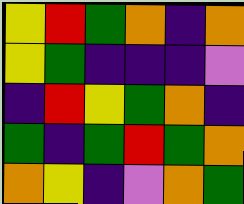[["yellow", "red", "green", "orange", "indigo", "orange"], ["yellow", "green", "indigo", "indigo", "indigo", "violet"], ["indigo", "red", "yellow", "green", "orange", "indigo"], ["green", "indigo", "green", "red", "green", "orange"], ["orange", "yellow", "indigo", "violet", "orange", "green"]]